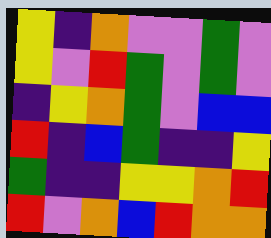[["yellow", "indigo", "orange", "violet", "violet", "green", "violet"], ["yellow", "violet", "red", "green", "violet", "green", "violet"], ["indigo", "yellow", "orange", "green", "violet", "blue", "blue"], ["red", "indigo", "blue", "green", "indigo", "indigo", "yellow"], ["green", "indigo", "indigo", "yellow", "yellow", "orange", "red"], ["red", "violet", "orange", "blue", "red", "orange", "orange"]]